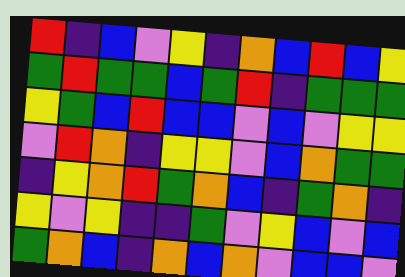[["red", "indigo", "blue", "violet", "yellow", "indigo", "orange", "blue", "red", "blue", "yellow"], ["green", "red", "green", "green", "blue", "green", "red", "indigo", "green", "green", "green"], ["yellow", "green", "blue", "red", "blue", "blue", "violet", "blue", "violet", "yellow", "yellow"], ["violet", "red", "orange", "indigo", "yellow", "yellow", "violet", "blue", "orange", "green", "green"], ["indigo", "yellow", "orange", "red", "green", "orange", "blue", "indigo", "green", "orange", "indigo"], ["yellow", "violet", "yellow", "indigo", "indigo", "green", "violet", "yellow", "blue", "violet", "blue"], ["green", "orange", "blue", "indigo", "orange", "blue", "orange", "violet", "blue", "blue", "violet"]]